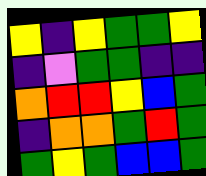[["yellow", "indigo", "yellow", "green", "green", "yellow"], ["indigo", "violet", "green", "green", "indigo", "indigo"], ["orange", "red", "red", "yellow", "blue", "green"], ["indigo", "orange", "orange", "green", "red", "green"], ["green", "yellow", "green", "blue", "blue", "green"]]